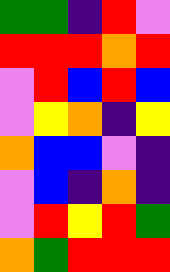[["green", "green", "indigo", "red", "violet"], ["red", "red", "red", "orange", "red"], ["violet", "red", "blue", "red", "blue"], ["violet", "yellow", "orange", "indigo", "yellow"], ["orange", "blue", "blue", "violet", "indigo"], ["violet", "blue", "indigo", "orange", "indigo"], ["violet", "red", "yellow", "red", "green"], ["orange", "green", "red", "red", "red"]]